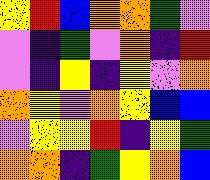[["yellow", "red", "blue", "orange", "orange", "green", "violet"], ["violet", "indigo", "green", "violet", "orange", "indigo", "red"], ["violet", "indigo", "yellow", "indigo", "yellow", "violet", "orange"], ["orange", "yellow", "violet", "orange", "yellow", "blue", "blue"], ["violet", "yellow", "yellow", "red", "indigo", "yellow", "green"], ["orange", "orange", "indigo", "green", "yellow", "orange", "blue"]]